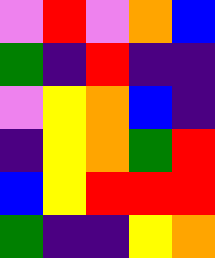[["violet", "red", "violet", "orange", "blue"], ["green", "indigo", "red", "indigo", "indigo"], ["violet", "yellow", "orange", "blue", "indigo"], ["indigo", "yellow", "orange", "green", "red"], ["blue", "yellow", "red", "red", "red"], ["green", "indigo", "indigo", "yellow", "orange"]]